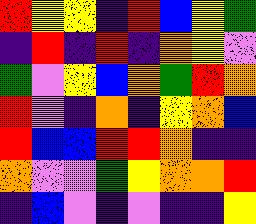[["red", "yellow", "yellow", "indigo", "red", "blue", "yellow", "green"], ["indigo", "red", "indigo", "red", "indigo", "orange", "yellow", "violet"], ["green", "violet", "yellow", "blue", "orange", "green", "red", "orange"], ["red", "violet", "indigo", "orange", "indigo", "yellow", "orange", "blue"], ["red", "blue", "blue", "red", "red", "orange", "indigo", "indigo"], ["orange", "violet", "violet", "green", "yellow", "orange", "orange", "red"], ["indigo", "blue", "violet", "indigo", "violet", "indigo", "indigo", "yellow"]]